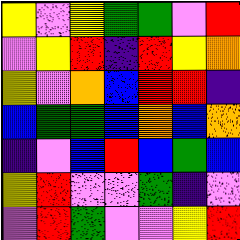[["yellow", "violet", "yellow", "green", "green", "violet", "red"], ["violet", "yellow", "red", "indigo", "red", "yellow", "orange"], ["yellow", "violet", "orange", "blue", "red", "red", "indigo"], ["blue", "green", "green", "blue", "orange", "blue", "orange"], ["indigo", "violet", "blue", "red", "blue", "green", "blue"], ["yellow", "red", "violet", "violet", "green", "indigo", "violet"], ["violet", "red", "green", "violet", "violet", "yellow", "red"]]